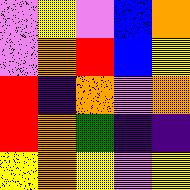[["violet", "yellow", "violet", "blue", "orange"], ["violet", "orange", "red", "blue", "yellow"], ["red", "indigo", "orange", "violet", "orange"], ["red", "orange", "green", "indigo", "indigo"], ["yellow", "orange", "yellow", "violet", "yellow"]]